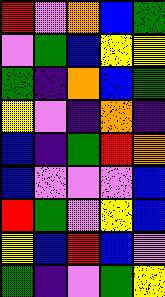[["red", "violet", "orange", "blue", "green"], ["violet", "green", "blue", "yellow", "yellow"], ["green", "indigo", "orange", "blue", "green"], ["yellow", "violet", "indigo", "orange", "indigo"], ["blue", "indigo", "green", "red", "orange"], ["blue", "violet", "violet", "violet", "blue"], ["red", "green", "violet", "yellow", "blue"], ["yellow", "blue", "red", "blue", "violet"], ["green", "indigo", "violet", "green", "yellow"]]